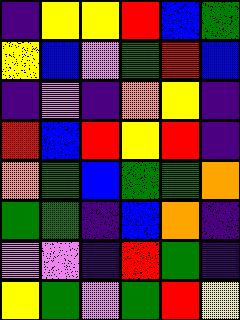[["indigo", "yellow", "yellow", "red", "blue", "green"], ["yellow", "blue", "violet", "green", "red", "blue"], ["indigo", "violet", "indigo", "orange", "yellow", "indigo"], ["red", "blue", "red", "yellow", "red", "indigo"], ["orange", "green", "blue", "green", "green", "orange"], ["green", "green", "indigo", "blue", "orange", "indigo"], ["violet", "violet", "indigo", "red", "green", "indigo"], ["yellow", "green", "violet", "green", "red", "yellow"]]